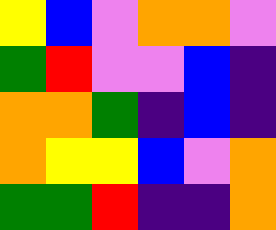[["yellow", "blue", "violet", "orange", "orange", "violet"], ["green", "red", "violet", "violet", "blue", "indigo"], ["orange", "orange", "green", "indigo", "blue", "indigo"], ["orange", "yellow", "yellow", "blue", "violet", "orange"], ["green", "green", "red", "indigo", "indigo", "orange"]]